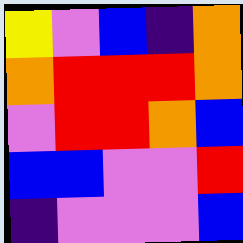[["yellow", "violet", "blue", "indigo", "orange"], ["orange", "red", "red", "red", "orange"], ["violet", "red", "red", "orange", "blue"], ["blue", "blue", "violet", "violet", "red"], ["indigo", "violet", "violet", "violet", "blue"]]